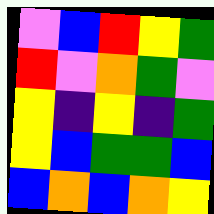[["violet", "blue", "red", "yellow", "green"], ["red", "violet", "orange", "green", "violet"], ["yellow", "indigo", "yellow", "indigo", "green"], ["yellow", "blue", "green", "green", "blue"], ["blue", "orange", "blue", "orange", "yellow"]]